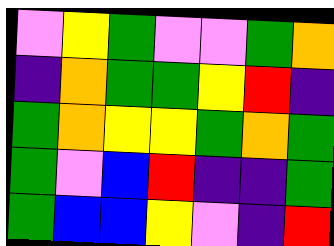[["violet", "yellow", "green", "violet", "violet", "green", "orange"], ["indigo", "orange", "green", "green", "yellow", "red", "indigo"], ["green", "orange", "yellow", "yellow", "green", "orange", "green"], ["green", "violet", "blue", "red", "indigo", "indigo", "green"], ["green", "blue", "blue", "yellow", "violet", "indigo", "red"]]